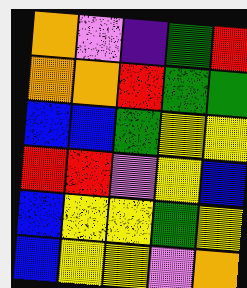[["orange", "violet", "indigo", "green", "red"], ["orange", "orange", "red", "green", "green"], ["blue", "blue", "green", "yellow", "yellow"], ["red", "red", "violet", "yellow", "blue"], ["blue", "yellow", "yellow", "green", "yellow"], ["blue", "yellow", "yellow", "violet", "orange"]]